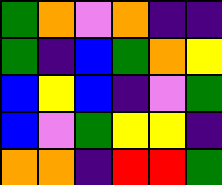[["green", "orange", "violet", "orange", "indigo", "indigo"], ["green", "indigo", "blue", "green", "orange", "yellow"], ["blue", "yellow", "blue", "indigo", "violet", "green"], ["blue", "violet", "green", "yellow", "yellow", "indigo"], ["orange", "orange", "indigo", "red", "red", "green"]]